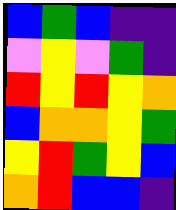[["blue", "green", "blue", "indigo", "indigo"], ["violet", "yellow", "violet", "green", "indigo"], ["red", "yellow", "red", "yellow", "orange"], ["blue", "orange", "orange", "yellow", "green"], ["yellow", "red", "green", "yellow", "blue"], ["orange", "red", "blue", "blue", "indigo"]]